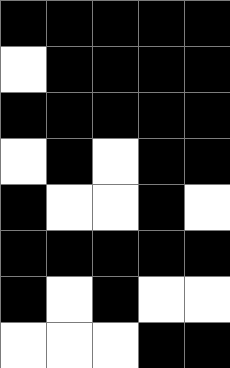[["black", "black", "black", "black", "black"], ["white", "black", "black", "black", "black"], ["black", "black", "black", "black", "black"], ["white", "black", "white", "black", "black"], ["black", "white", "white", "black", "white"], ["black", "black", "black", "black", "black"], ["black", "white", "black", "white", "white"], ["white", "white", "white", "black", "black"]]